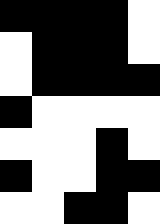[["black", "black", "black", "black", "white"], ["white", "black", "black", "black", "white"], ["white", "black", "black", "black", "black"], ["black", "white", "white", "white", "white"], ["white", "white", "white", "black", "white"], ["black", "white", "white", "black", "black"], ["white", "white", "black", "black", "white"]]